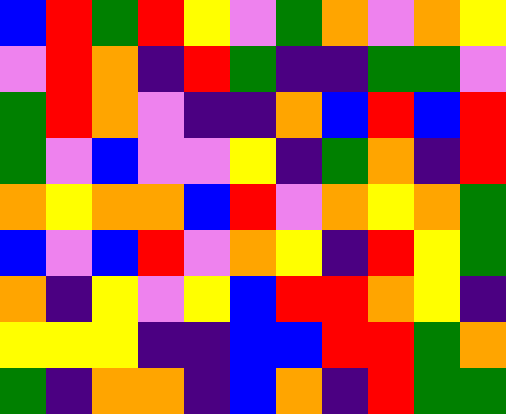[["blue", "red", "green", "red", "yellow", "violet", "green", "orange", "violet", "orange", "yellow"], ["violet", "red", "orange", "indigo", "red", "green", "indigo", "indigo", "green", "green", "violet"], ["green", "red", "orange", "violet", "indigo", "indigo", "orange", "blue", "red", "blue", "red"], ["green", "violet", "blue", "violet", "violet", "yellow", "indigo", "green", "orange", "indigo", "red"], ["orange", "yellow", "orange", "orange", "blue", "red", "violet", "orange", "yellow", "orange", "green"], ["blue", "violet", "blue", "red", "violet", "orange", "yellow", "indigo", "red", "yellow", "green"], ["orange", "indigo", "yellow", "violet", "yellow", "blue", "red", "red", "orange", "yellow", "indigo"], ["yellow", "yellow", "yellow", "indigo", "indigo", "blue", "blue", "red", "red", "green", "orange"], ["green", "indigo", "orange", "orange", "indigo", "blue", "orange", "indigo", "red", "green", "green"]]